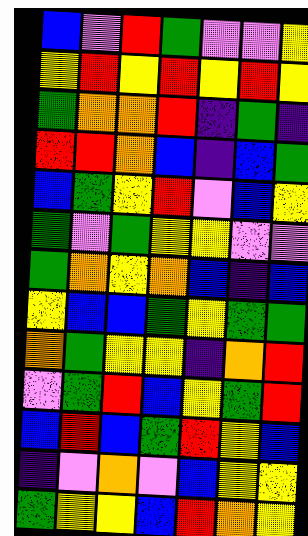[["blue", "violet", "red", "green", "violet", "violet", "yellow"], ["yellow", "red", "yellow", "red", "yellow", "red", "yellow"], ["green", "orange", "orange", "red", "indigo", "green", "indigo"], ["red", "red", "orange", "blue", "indigo", "blue", "green"], ["blue", "green", "yellow", "red", "violet", "blue", "yellow"], ["green", "violet", "green", "yellow", "yellow", "violet", "violet"], ["green", "orange", "yellow", "orange", "blue", "indigo", "blue"], ["yellow", "blue", "blue", "green", "yellow", "green", "green"], ["orange", "green", "yellow", "yellow", "indigo", "orange", "red"], ["violet", "green", "red", "blue", "yellow", "green", "red"], ["blue", "red", "blue", "green", "red", "yellow", "blue"], ["indigo", "violet", "orange", "violet", "blue", "yellow", "yellow"], ["green", "yellow", "yellow", "blue", "red", "orange", "yellow"]]